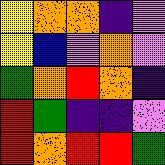[["yellow", "orange", "orange", "indigo", "violet"], ["yellow", "blue", "violet", "orange", "violet"], ["green", "orange", "red", "orange", "indigo"], ["red", "green", "indigo", "indigo", "violet"], ["red", "orange", "red", "red", "green"]]